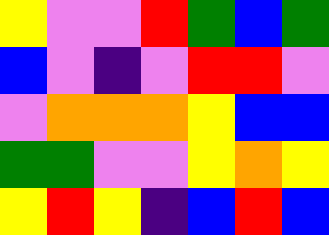[["yellow", "violet", "violet", "red", "green", "blue", "green"], ["blue", "violet", "indigo", "violet", "red", "red", "violet"], ["violet", "orange", "orange", "orange", "yellow", "blue", "blue"], ["green", "green", "violet", "violet", "yellow", "orange", "yellow"], ["yellow", "red", "yellow", "indigo", "blue", "red", "blue"]]